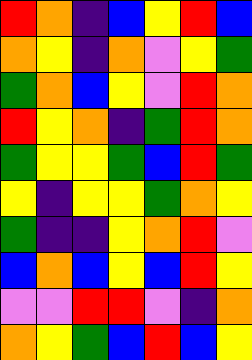[["red", "orange", "indigo", "blue", "yellow", "red", "blue"], ["orange", "yellow", "indigo", "orange", "violet", "yellow", "green"], ["green", "orange", "blue", "yellow", "violet", "red", "orange"], ["red", "yellow", "orange", "indigo", "green", "red", "orange"], ["green", "yellow", "yellow", "green", "blue", "red", "green"], ["yellow", "indigo", "yellow", "yellow", "green", "orange", "yellow"], ["green", "indigo", "indigo", "yellow", "orange", "red", "violet"], ["blue", "orange", "blue", "yellow", "blue", "red", "yellow"], ["violet", "violet", "red", "red", "violet", "indigo", "orange"], ["orange", "yellow", "green", "blue", "red", "blue", "yellow"]]